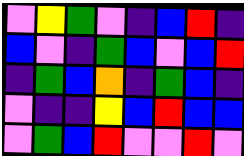[["violet", "yellow", "green", "violet", "indigo", "blue", "red", "indigo"], ["blue", "violet", "indigo", "green", "blue", "violet", "blue", "red"], ["indigo", "green", "blue", "orange", "indigo", "green", "blue", "indigo"], ["violet", "indigo", "indigo", "yellow", "blue", "red", "blue", "blue"], ["violet", "green", "blue", "red", "violet", "violet", "red", "violet"]]